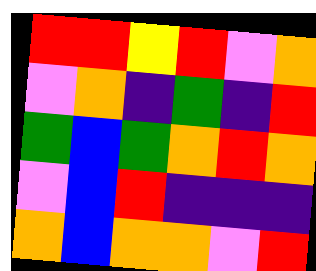[["red", "red", "yellow", "red", "violet", "orange"], ["violet", "orange", "indigo", "green", "indigo", "red"], ["green", "blue", "green", "orange", "red", "orange"], ["violet", "blue", "red", "indigo", "indigo", "indigo"], ["orange", "blue", "orange", "orange", "violet", "red"]]